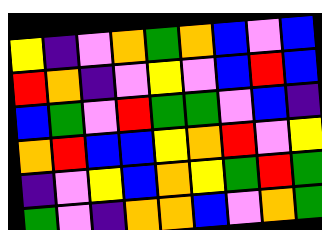[["yellow", "indigo", "violet", "orange", "green", "orange", "blue", "violet", "blue"], ["red", "orange", "indigo", "violet", "yellow", "violet", "blue", "red", "blue"], ["blue", "green", "violet", "red", "green", "green", "violet", "blue", "indigo"], ["orange", "red", "blue", "blue", "yellow", "orange", "red", "violet", "yellow"], ["indigo", "violet", "yellow", "blue", "orange", "yellow", "green", "red", "green"], ["green", "violet", "indigo", "orange", "orange", "blue", "violet", "orange", "green"]]